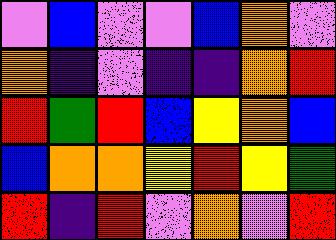[["violet", "blue", "violet", "violet", "blue", "orange", "violet"], ["orange", "indigo", "violet", "indigo", "indigo", "orange", "red"], ["red", "green", "red", "blue", "yellow", "orange", "blue"], ["blue", "orange", "orange", "yellow", "red", "yellow", "green"], ["red", "indigo", "red", "violet", "orange", "violet", "red"]]